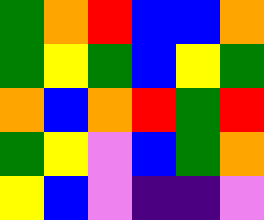[["green", "orange", "red", "blue", "blue", "orange"], ["green", "yellow", "green", "blue", "yellow", "green"], ["orange", "blue", "orange", "red", "green", "red"], ["green", "yellow", "violet", "blue", "green", "orange"], ["yellow", "blue", "violet", "indigo", "indigo", "violet"]]